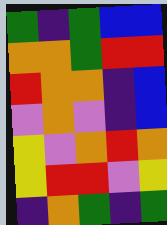[["green", "indigo", "green", "blue", "blue"], ["orange", "orange", "green", "red", "red"], ["red", "orange", "orange", "indigo", "blue"], ["violet", "orange", "violet", "indigo", "blue"], ["yellow", "violet", "orange", "red", "orange"], ["yellow", "red", "red", "violet", "yellow"], ["indigo", "orange", "green", "indigo", "green"]]